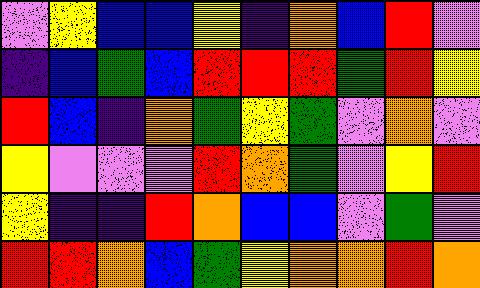[["violet", "yellow", "blue", "blue", "yellow", "indigo", "orange", "blue", "red", "violet"], ["indigo", "blue", "green", "blue", "red", "red", "red", "green", "red", "yellow"], ["red", "blue", "indigo", "orange", "green", "yellow", "green", "violet", "orange", "violet"], ["yellow", "violet", "violet", "violet", "red", "orange", "green", "violet", "yellow", "red"], ["yellow", "indigo", "indigo", "red", "orange", "blue", "blue", "violet", "green", "violet"], ["red", "red", "orange", "blue", "green", "yellow", "orange", "orange", "red", "orange"]]